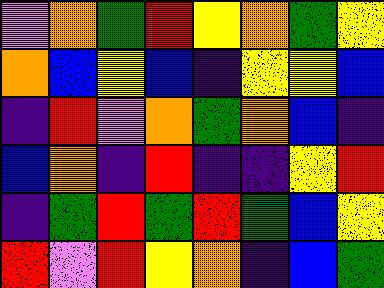[["violet", "orange", "green", "red", "yellow", "orange", "green", "yellow"], ["orange", "blue", "yellow", "blue", "indigo", "yellow", "yellow", "blue"], ["indigo", "red", "violet", "orange", "green", "orange", "blue", "indigo"], ["blue", "orange", "indigo", "red", "indigo", "indigo", "yellow", "red"], ["indigo", "green", "red", "green", "red", "green", "blue", "yellow"], ["red", "violet", "red", "yellow", "orange", "indigo", "blue", "green"]]